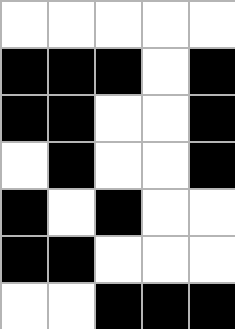[["white", "white", "white", "white", "white"], ["black", "black", "black", "white", "black"], ["black", "black", "white", "white", "black"], ["white", "black", "white", "white", "black"], ["black", "white", "black", "white", "white"], ["black", "black", "white", "white", "white"], ["white", "white", "black", "black", "black"]]